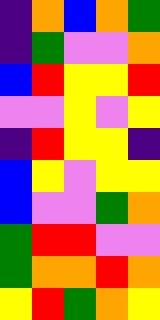[["indigo", "orange", "blue", "orange", "green"], ["indigo", "green", "violet", "violet", "orange"], ["blue", "red", "yellow", "yellow", "red"], ["violet", "violet", "yellow", "violet", "yellow"], ["indigo", "red", "yellow", "yellow", "indigo"], ["blue", "yellow", "violet", "yellow", "yellow"], ["blue", "violet", "violet", "green", "orange"], ["green", "red", "red", "violet", "violet"], ["green", "orange", "orange", "red", "orange"], ["yellow", "red", "green", "orange", "yellow"]]